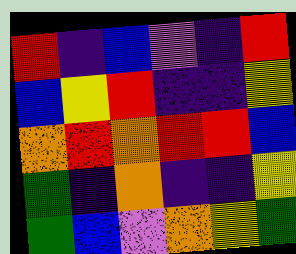[["red", "indigo", "blue", "violet", "indigo", "red"], ["blue", "yellow", "red", "indigo", "indigo", "yellow"], ["orange", "red", "orange", "red", "red", "blue"], ["green", "indigo", "orange", "indigo", "indigo", "yellow"], ["green", "blue", "violet", "orange", "yellow", "green"]]